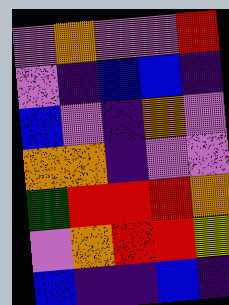[["violet", "orange", "violet", "violet", "red"], ["violet", "indigo", "blue", "blue", "indigo"], ["blue", "violet", "indigo", "orange", "violet"], ["orange", "orange", "indigo", "violet", "violet"], ["green", "red", "red", "red", "orange"], ["violet", "orange", "red", "red", "yellow"], ["blue", "indigo", "indigo", "blue", "indigo"]]